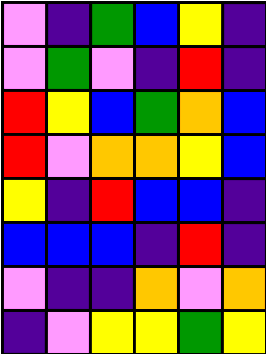[["violet", "indigo", "green", "blue", "yellow", "indigo"], ["violet", "green", "violet", "indigo", "red", "indigo"], ["red", "yellow", "blue", "green", "orange", "blue"], ["red", "violet", "orange", "orange", "yellow", "blue"], ["yellow", "indigo", "red", "blue", "blue", "indigo"], ["blue", "blue", "blue", "indigo", "red", "indigo"], ["violet", "indigo", "indigo", "orange", "violet", "orange"], ["indigo", "violet", "yellow", "yellow", "green", "yellow"]]